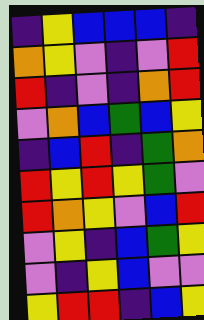[["indigo", "yellow", "blue", "blue", "blue", "indigo"], ["orange", "yellow", "violet", "indigo", "violet", "red"], ["red", "indigo", "violet", "indigo", "orange", "red"], ["violet", "orange", "blue", "green", "blue", "yellow"], ["indigo", "blue", "red", "indigo", "green", "orange"], ["red", "yellow", "red", "yellow", "green", "violet"], ["red", "orange", "yellow", "violet", "blue", "red"], ["violet", "yellow", "indigo", "blue", "green", "yellow"], ["violet", "indigo", "yellow", "blue", "violet", "violet"], ["yellow", "red", "red", "indigo", "blue", "yellow"]]